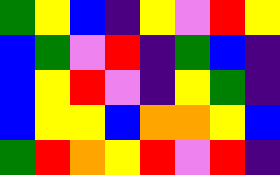[["green", "yellow", "blue", "indigo", "yellow", "violet", "red", "yellow"], ["blue", "green", "violet", "red", "indigo", "green", "blue", "indigo"], ["blue", "yellow", "red", "violet", "indigo", "yellow", "green", "indigo"], ["blue", "yellow", "yellow", "blue", "orange", "orange", "yellow", "blue"], ["green", "red", "orange", "yellow", "red", "violet", "red", "indigo"]]